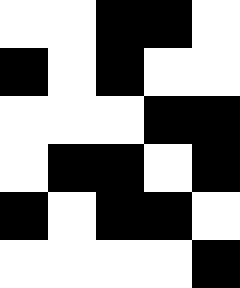[["white", "white", "black", "black", "white"], ["black", "white", "black", "white", "white"], ["white", "white", "white", "black", "black"], ["white", "black", "black", "white", "black"], ["black", "white", "black", "black", "white"], ["white", "white", "white", "white", "black"]]